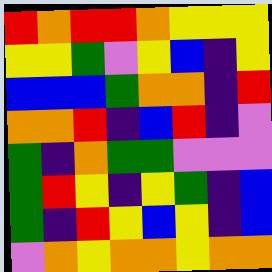[["red", "orange", "red", "red", "orange", "yellow", "yellow", "yellow"], ["yellow", "yellow", "green", "violet", "yellow", "blue", "indigo", "yellow"], ["blue", "blue", "blue", "green", "orange", "orange", "indigo", "red"], ["orange", "orange", "red", "indigo", "blue", "red", "indigo", "violet"], ["green", "indigo", "orange", "green", "green", "violet", "violet", "violet"], ["green", "red", "yellow", "indigo", "yellow", "green", "indigo", "blue"], ["green", "indigo", "red", "yellow", "blue", "yellow", "indigo", "blue"], ["violet", "orange", "yellow", "orange", "orange", "yellow", "orange", "orange"]]